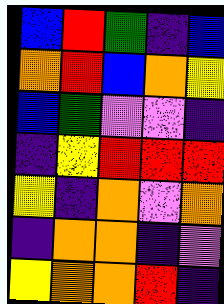[["blue", "red", "green", "indigo", "blue"], ["orange", "red", "blue", "orange", "yellow"], ["blue", "green", "violet", "violet", "indigo"], ["indigo", "yellow", "red", "red", "red"], ["yellow", "indigo", "orange", "violet", "orange"], ["indigo", "orange", "orange", "indigo", "violet"], ["yellow", "orange", "orange", "red", "indigo"]]